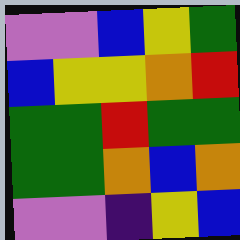[["violet", "violet", "blue", "yellow", "green"], ["blue", "yellow", "yellow", "orange", "red"], ["green", "green", "red", "green", "green"], ["green", "green", "orange", "blue", "orange"], ["violet", "violet", "indigo", "yellow", "blue"]]